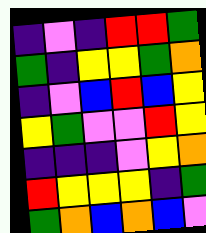[["indigo", "violet", "indigo", "red", "red", "green"], ["green", "indigo", "yellow", "yellow", "green", "orange"], ["indigo", "violet", "blue", "red", "blue", "yellow"], ["yellow", "green", "violet", "violet", "red", "yellow"], ["indigo", "indigo", "indigo", "violet", "yellow", "orange"], ["red", "yellow", "yellow", "yellow", "indigo", "green"], ["green", "orange", "blue", "orange", "blue", "violet"]]